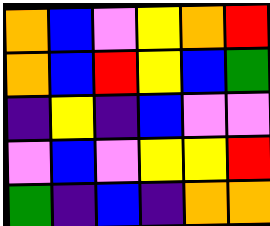[["orange", "blue", "violet", "yellow", "orange", "red"], ["orange", "blue", "red", "yellow", "blue", "green"], ["indigo", "yellow", "indigo", "blue", "violet", "violet"], ["violet", "blue", "violet", "yellow", "yellow", "red"], ["green", "indigo", "blue", "indigo", "orange", "orange"]]